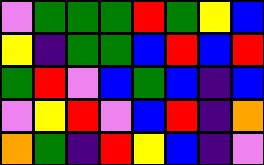[["violet", "green", "green", "green", "red", "green", "yellow", "blue"], ["yellow", "indigo", "green", "green", "blue", "red", "blue", "red"], ["green", "red", "violet", "blue", "green", "blue", "indigo", "blue"], ["violet", "yellow", "red", "violet", "blue", "red", "indigo", "orange"], ["orange", "green", "indigo", "red", "yellow", "blue", "indigo", "violet"]]